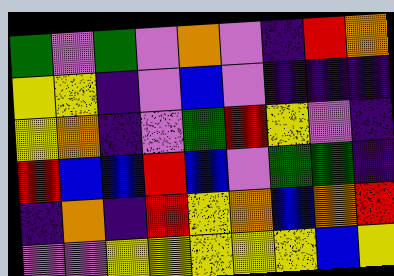[["green", "violet", "green", "violet", "orange", "violet", "indigo", "red", "orange"], ["yellow", "yellow", "indigo", "violet", "blue", "violet", "indigo", "indigo", "indigo"], ["yellow", "orange", "indigo", "violet", "green", "red", "yellow", "violet", "indigo"], ["red", "blue", "blue", "red", "blue", "violet", "green", "green", "indigo"], ["indigo", "orange", "indigo", "red", "yellow", "orange", "blue", "orange", "red"], ["violet", "violet", "yellow", "yellow", "yellow", "yellow", "yellow", "blue", "yellow"]]